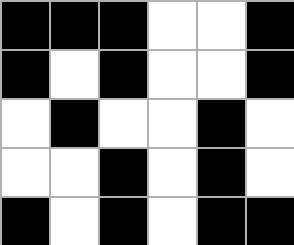[["black", "black", "black", "white", "white", "black"], ["black", "white", "black", "white", "white", "black"], ["white", "black", "white", "white", "black", "white"], ["white", "white", "black", "white", "black", "white"], ["black", "white", "black", "white", "black", "black"]]